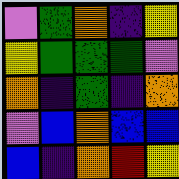[["violet", "green", "orange", "indigo", "yellow"], ["yellow", "green", "green", "green", "violet"], ["orange", "indigo", "green", "indigo", "orange"], ["violet", "blue", "orange", "blue", "blue"], ["blue", "indigo", "orange", "red", "yellow"]]